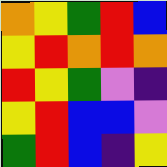[["orange", "yellow", "green", "red", "blue"], ["yellow", "red", "orange", "red", "orange"], ["red", "yellow", "green", "violet", "indigo"], ["yellow", "red", "blue", "blue", "violet"], ["green", "red", "blue", "indigo", "yellow"]]